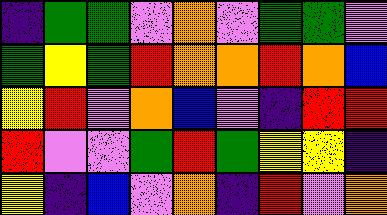[["indigo", "green", "green", "violet", "orange", "violet", "green", "green", "violet"], ["green", "yellow", "green", "red", "orange", "orange", "red", "orange", "blue"], ["yellow", "red", "violet", "orange", "blue", "violet", "indigo", "red", "red"], ["red", "violet", "violet", "green", "red", "green", "yellow", "yellow", "indigo"], ["yellow", "indigo", "blue", "violet", "orange", "indigo", "red", "violet", "orange"]]